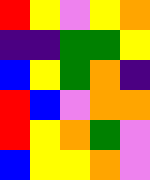[["red", "yellow", "violet", "yellow", "orange"], ["indigo", "indigo", "green", "green", "yellow"], ["blue", "yellow", "green", "orange", "indigo"], ["red", "blue", "violet", "orange", "orange"], ["red", "yellow", "orange", "green", "violet"], ["blue", "yellow", "yellow", "orange", "violet"]]